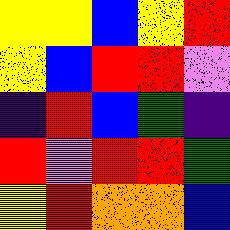[["yellow", "yellow", "blue", "yellow", "red"], ["yellow", "blue", "red", "red", "violet"], ["indigo", "red", "blue", "green", "indigo"], ["red", "violet", "red", "red", "green"], ["yellow", "red", "orange", "orange", "blue"]]